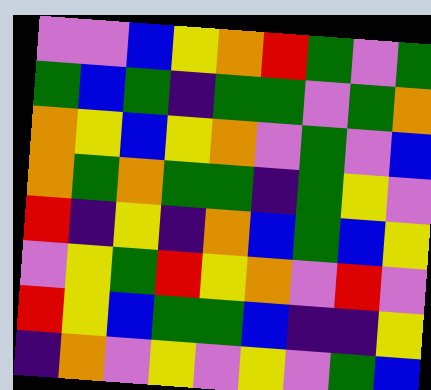[["violet", "violet", "blue", "yellow", "orange", "red", "green", "violet", "green"], ["green", "blue", "green", "indigo", "green", "green", "violet", "green", "orange"], ["orange", "yellow", "blue", "yellow", "orange", "violet", "green", "violet", "blue"], ["orange", "green", "orange", "green", "green", "indigo", "green", "yellow", "violet"], ["red", "indigo", "yellow", "indigo", "orange", "blue", "green", "blue", "yellow"], ["violet", "yellow", "green", "red", "yellow", "orange", "violet", "red", "violet"], ["red", "yellow", "blue", "green", "green", "blue", "indigo", "indigo", "yellow"], ["indigo", "orange", "violet", "yellow", "violet", "yellow", "violet", "green", "blue"]]